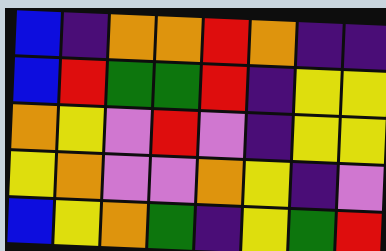[["blue", "indigo", "orange", "orange", "red", "orange", "indigo", "indigo"], ["blue", "red", "green", "green", "red", "indigo", "yellow", "yellow"], ["orange", "yellow", "violet", "red", "violet", "indigo", "yellow", "yellow"], ["yellow", "orange", "violet", "violet", "orange", "yellow", "indigo", "violet"], ["blue", "yellow", "orange", "green", "indigo", "yellow", "green", "red"]]